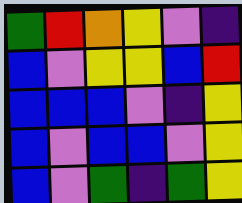[["green", "red", "orange", "yellow", "violet", "indigo"], ["blue", "violet", "yellow", "yellow", "blue", "red"], ["blue", "blue", "blue", "violet", "indigo", "yellow"], ["blue", "violet", "blue", "blue", "violet", "yellow"], ["blue", "violet", "green", "indigo", "green", "yellow"]]